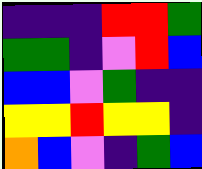[["indigo", "indigo", "indigo", "red", "red", "green"], ["green", "green", "indigo", "violet", "red", "blue"], ["blue", "blue", "violet", "green", "indigo", "indigo"], ["yellow", "yellow", "red", "yellow", "yellow", "indigo"], ["orange", "blue", "violet", "indigo", "green", "blue"]]